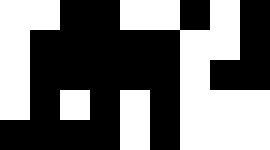[["white", "white", "black", "black", "white", "white", "black", "white", "black"], ["white", "black", "black", "black", "black", "black", "white", "white", "black"], ["white", "black", "black", "black", "black", "black", "white", "black", "black"], ["white", "black", "white", "black", "white", "black", "white", "white", "white"], ["black", "black", "black", "black", "white", "black", "white", "white", "white"]]